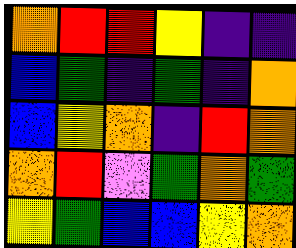[["orange", "red", "red", "yellow", "indigo", "indigo"], ["blue", "green", "indigo", "green", "indigo", "orange"], ["blue", "yellow", "orange", "indigo", "red", "orange"], ["orange", "red", "violet", "green", "orange", "green"], ["yellow", "green", "blue", "blue", "yellow", "orange"]]